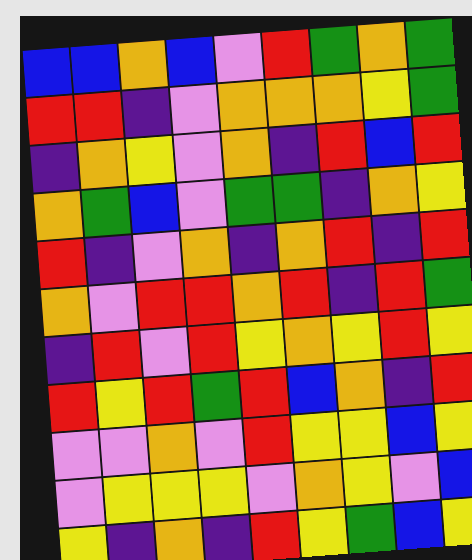[["blue", "blue", "orange", "blue", "violet", "red", "green", "orange", "green"], ["red", "red", "indigo", "violet", "orange", "orange", "orange", "yellow", "green"], ["indigo", "orange", "yellow", "violet", "orange", "indigo", "red", "blue", "red"], ["orange", "green", "blue", "violet", "green", "green", "indigo", "orange", "yellow"], ["red", "indigo", "violet", "orange", "indigo", "orange", "red", "indigo", "red"], ["orange", "violet", "red", "red", "orange", "red", "indigo", "red", "green"], ["indigo", "red", "violet", "red", "yellow", "orange", "yellow", "red", "yellow"], ["red", "yellow", "red", "green", "red", "blue", "orange", "indigo", "red"], ["violet", "violet", "orange", "violet", "red", "yellow", "yellow", "blue", "yellow"], ["violet", "yellow", "yellow", "yellow", "violet", "orange", "yellow", "violet", "blue"], ["yellow", "indigo", "orange", "indigo", "red", "yellow", "green", "blue", "yellow"]]